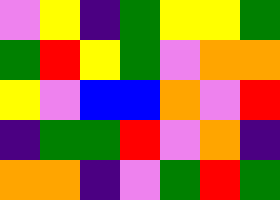[["violet", "yellow", "indigo", "green", "yellow", "yellow", "green"], ["green", "red", "yellow", "green", "violet", "orange", "orange"], ["yellow", "violet", "blue", "blue", "orange", "violet", "red"], ["indigo", "green", "green", "red", "violet", "orange", "indigo"], ["orange", "orange", "indigo", "violet", "green", "red", "green"]]